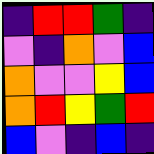[["indigo", "red", "red", "green", "indigo"], ["violet", "indigo", "orange", "violet", "blue"], ["orange", "violet", "violet", "yellow", "blue"], ["orange", "red", "yellow", "green", "red"], ["blue", "violet", "indigo", "blue", "indigo"]]